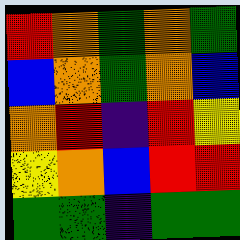[["red", "orange", "green", "orange", "green"], ["blue", "orange", "green", "orange", "blue"], ["orange", "red", "indigo", "red", "yellow"], ["yellow", "orange", "blue", "red", "red"], ["green", "green", "indigo", "green", "green"]]